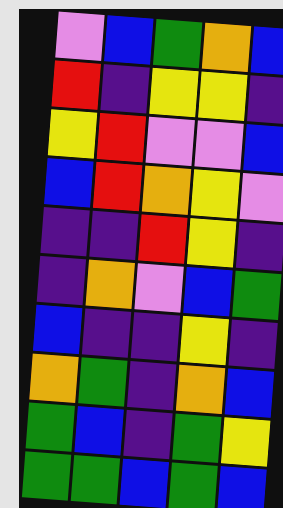[["violet", "blue", "green", "orange", "blue"], ["red", "indigo", "yellow", "yellow", "indigo"], ["yellow", "red", "violet", "violet", "blue"], ["blue", "red", "orange", "yellow", "violet"], ["indigo", "indigo", "red", "yellow", "indigo"], ["indigo", "orange", "violet", "blue", "green"], ["blue", "indigo", "indigo", "yellow", "indigo"], ["orange", "green", "indigo", "orange", "blue"], ["green", "blue", "indigo", "green", "yellow"], ["green", "green", "blue", "green", "blue"]]